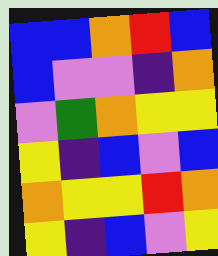[["blue", "blue", "orange", "red", "blue"], ["blue", "violet", "violet", "indigo", "orange"], ["violet", "green", "orange", "yellow", "yellow"], ["yellow", "indigo", "blue", "violet", "blue"], ["orange", "yellow", "yellow", "red", "orange"], ["yellow", "indigo", "blue", "violet", "yellow"]]